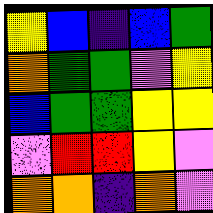[["yellow", "blue", "indigo", "blue", "green"], ["orange", "green", "green", "violet", "yellow"], ["blue", "green", "green", "yellow", "yellow"], ["violet", "red", "red", "yellow", "violet"], ["orange", "orange", "indigo", "orange", "violet"]]